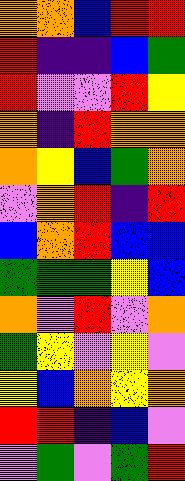[["orange", "orange", "blue", "red", "red"], ["red", "indigo", "indigo", "blue", "green"], ["red", "violet", "violet", "red", "yellow"], ["orange", "indigo", "red", "orange", "orange"], ["orange", "yellow", "blue", "green", "orange"], ["violet", "orange", "red", "indigo", "red"], ["blue", "orange", "red", "blue", "blue"], ["green", "green", "green", "yellow", "blue"], ["orange", "violet", "red", "violet", "orange"], ["green", "yellow", "violet", "yellow", "violet"], ["yellow", "blue", "orange", "yellow", "orange"], ["red", "red", "indigo", "blue", "violet"], ["violet", "green", "violet", "green", "red"]]